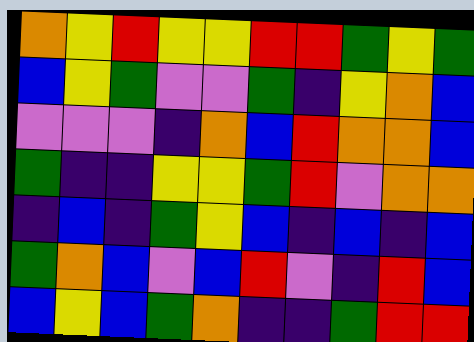[["orange", "yellow", "red", "yellow", "yellow", "red", "red", "green", "yellow", "green"], ["blue", "yellow", "green", "violet", "violet", "green", "indigo", "yellow", "orange", "blue"], ["violet", "violet", "violet", "indigo", "orange", "blue", "red", "orange", "orange", "blue"], ["green", "indigo", "indigo", "yellow", "yellow", "green", "red", "violet", "orange", "orange"], ["indigo", "blue", "indigo", "green", "yellow", "blue", "indigo", "blue", "indigo", "blue"], ["green", "orange", "blue", "violet", "blue", "red", "violet", "indigo", "red", "blue"], ["blue", "yellow", "blue", "green", "orange", "indigo", "indigo", "green", "red", "red"]]